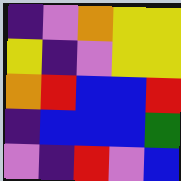[["indigo", "violet", "orange", "yellow", "yellow"], ["yellow", "indigo", "violet", "yellow", "yellow"], ["orange", "red", "blue", "blue", "red"], ["indigo", "blue", "blue", "blue", "green"], ["violet", "indigo", "red", "violet", "blue"]]